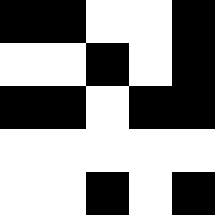[["black", "black", "white", "white", "black"], ["white", "white", "black", "white", "black"], ["black", "black", "white", "black", "black"], ["white", "white", "white", "white", "white"], ["white", "white", "black", "white", "black"]]